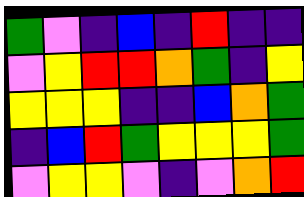[["green", "violet", "indigo", "blue", "indigo", "red", "indigo", "indigo"], ["violet", "yellow", "red", "red", "orange", "green", "indigo", "yellow"], ["yellow", "yellow", "yellow", "indigo", "indigo", "blue", "orange", "green"], ["indigo", "blue", "red", "green", "yellow", "yellow", "yellow", "green"], ["violet", "yellow", "yellow", "violet", "indigo", "violet", "orange", "red"]]